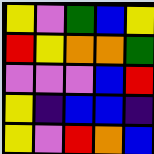[["yellow", "violet", "green", "blue", "yellow"], ["red", "yellow", "orange", "orange", "green"], ["violet", "violet", "violet", "blue", "red"], ["yellow", "indigo", "blue", "blue", "indigo"], ["yellow", "violet", "red", "orange", "blue"]]